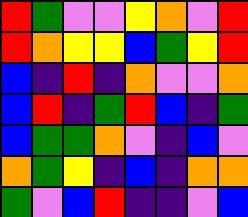[["red", "green", "violet", "violet", "yellow", "orange", "violet", "red"], ["red", "orange", "yellow", "yellow", "blue", "green", "yellow", "red"], ["blue", "indigo", "red", "indigo", "orange", "violet", "violet", "orange"], ["blue", "red", "indigo", "green", "red", "blue", "indigo", "green"], ["blue", "green", "green", "orange", "violet", "indigo", "blue", "violet"], ["orange", "green", "yellow", "indigo", "blue", "indigo", "orange", "orange"], ["green", "violet", "blue", "red", "indigo", "indigo", "violet", "blue"]]